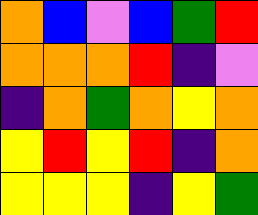[["orange", "blue", "violet", "blue", "green", "red"], ["orange", "orange", "orange", "red", "indigo", "violet"], ["indigo", "orange", "green", "orange", "yellow", "orange"], ["yellow", "red", "yellow", "red", "indigo", "orange"], ["yellow", "yellow", "yellow", "indigo", "yellow", "green"]]